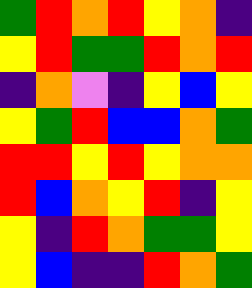[["green", "red", "orange", "red", "yellow", "orange", "indigo"], ["yellow", "red", "green", "green", "red", "orange", "red"], ["indigo", "orange", "violet", "indigo", "yellow", "blue", "yellow"], ["yellow", "green", "red", "blue", "blue", "orange", "green"], ["red", "red", "yellow", "red", "yellow", "orange", "orange"], ["red", "blue", "orange", "yellow", "red", "indigo", "yellow"], ["yellow", "indigo", "red", "orange", "green", "green", "yellow"], ["yellow", "blue", "indigo", "indigo", "red", "orange", "green"]]